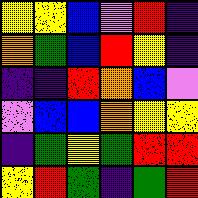[["yellow", "yellow", "blue", "violet", "red", "indigo"], ["orange", "green", "blue", "red", "yellow", "indigo"], ["indigo", "indigo", "red", "orange", "blue", "violet"], ["violet", "blue", "blue", "orange", "yellow", "yellow"], ["indigo", "green", "yellow", "green", "red", "red"], ["yellow", "red", "green", "indigo", "green", "red"]]